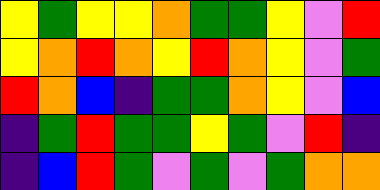[["yellow", "green", "yellow", "yellow", "orange", "green", "green", "yellow", "violet", "red"], ["yellow", "orange", "red", "orange", "yellow", "red", "orange", "yellow", "violet", "green"], ["red", "orange", "blue", "indigo", "green", "green", "orange", "yellow", "violet", "blue"], ["indigo", "green", "red", "green", "green", "yellow", "green", "violet", "red", "indigo"], ["indigo", "blue", "red", "green", "violet", "green", "violet", "green", "orange", "orange"]]